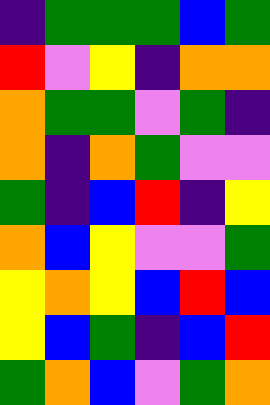[["indigo", "green", "green", "green", "blue", "green"], ["red", "violet", "yellow", "indigo", "orange", "orange"], ["orange", "green", "green", "violet", "green", "indigo"], ["orange", "indigo", "orange", "green", "violet", "violet"], ["green", "indigo", "blue", "red", "indigo", "yellow"], ["orange", "blue", "yellow", "violet", "violet", "green"], ["yellow", "orange", "yellow", "blue", "red", "blue"], ["yellow", "blue", "green", "indigo", "blue", "red"], ["green", "orange", "blue", "violet", "green", "orange"]]